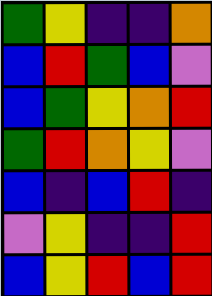[["green", "yellow", "indigo", "indigo", "orange"], ["blue", "red", "green", "blue", "violet"], ["blue", "green", "yellow", "orange", "red"], ["green", "red", "orange", "yellow", "violet"], ["blue", "indigo", "blue", "red", "indigo"], ["violet", "yellow", "indigo", "indigo", "red"], ["blue", "yellow", "red", "blue", "red"]]